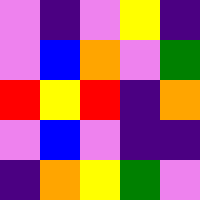[["violet", "indigo", "violet", "yellow", "indigo"], ["violet", "blue", "orange", "violet", "green"], ["red", "yellow", "red", "indigo", "orange"], ["violet", "blue", "violet", "indigo", "indigo"], ["indigo", "orange", "yellow", "green", "violet"]]